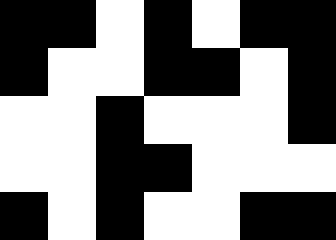[["black", "black", "white", "black", "white", "black", "black"], ["black", "white", "white", "black", "black", "white", "black"], ["white", "white", "black", "white", "white", "white", "black"], ["white", "white", "black", "black", "white", "white", "white"], ["black", "white", "black", "white", "white", "black", "black"]]